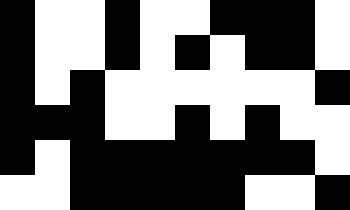[["black", "white", "white", "black", "white", "white", "black", "black", "black", "white"], ["black", "white", "white", "black", "white", "black", "white", "black", "black", "white"], ["black", "white", "black", "white", "white", "white", "white", "white", "white", "black"], ["black", "black", "black", "white", "white", "black", "white", "black", "white", "white"], ["black", "white", "black", "black", "black", "black", "black", "black", "black", "white"], ["white", "white", "black", "black", "black", "black", "black", "white", "white", "black"]]